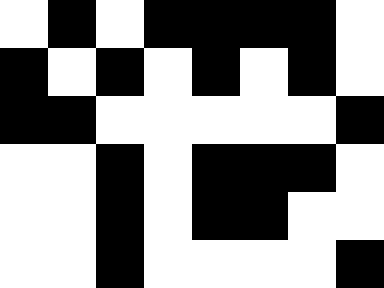[["white", "black", "white", "black", "black", "black", "black", "white"], ["black", "white", "black", "white", "black", "white", "black", "white"], ["black", "black", "white", "white", "white", "white", "white", "black"], ["white", "white", "black", "white", "black", "black", "black", "white"], ["white", "white", "black", "white", "black", "black", "white", "white"], ["white", "white", "black", "white", "white", "white", "white", "black"]]